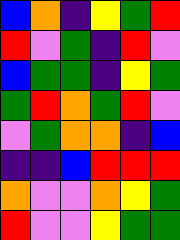[["blue", "orange", "indigo", "yellow", "green", "red"], ["red", "violet", "green", "indigo", "red", "violet"], ["blue", "green", "green", "indigo", "yellow", "green"], ["green", "red", "orange", "green", "red", "violet"], ["violet", "green", "orange", "orange", "indigo", "blue"], ["indigo", "indigo", "blue", "red", "red", "red"], ["orange", "violet", "violet", "orange", "yellow", "green"], ["red", "violet", "violet", "yellow", "green", "green"]]